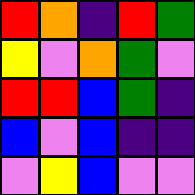[["red", "orange", "indigo", "red", "green"], ["yellow", "violet", "orange", "green", "violet"], ["red", "red", "blue", "green", "indigo"], ["blue", "violet", "blue", "indigo", "indigo"], ["violet", "yellow", "blue", "violet", "violet"]]